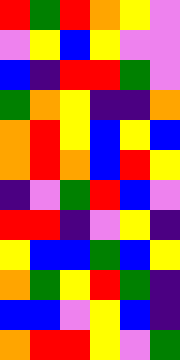[["red", "green", "red", "orange", "yellow", "violet"], ["violet", "yellow", "blue", "yellow", "violet", "violet"], ["blue", "indigo", "red", "red", "green", "violet"], ["green", "orange", "yellow", "indigo", "indigo", "orange"], ["orange", "red", "yellow", "blue", "yellow", "blue"], ["orange", "red", "orange", "blue", "red", "yellow"], ["indigo", "violet", "green", "red", "blue", "violet"], ["red", "red", "indigo", "violet", "yellow", "indigo"], ["yellow", "blue", "blue", "green", "blue", "yellow"], ["orange", "green", "yellow", "red", "green", "indigo"], ["blue", "blue", "violet", "yellow", "blue", "indigo"], ["orange", "red", "red", "yellow", "violet", "green"]]